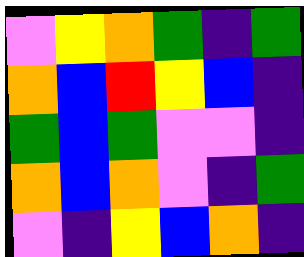[["violet", "yellow", "orange", "green", "indigo", "green"], ["orange", "blue", "red", "yellow", "blue", "indigo"], ["green", "blue", "green", "violet", "violet", "indigo"], ["orange", "blue", "orange", "violet", "indigo", "green"], ["violet", "indigo", "yellow", "blue", "orange", "indigo"]]